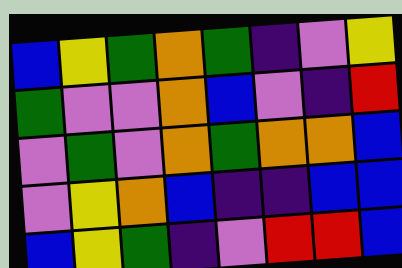[["blue", "yellow", "green", "orange", "green", "indigo", "violet", "yellow"], ["green", "violet", "violet", "orange", "blue", "violet", "indigo", "red"], ["violet", "green", "violet", "orange", "green", "orange", "orange", "blue"], ["violet", "yellow", "orange", "blue", "indigo", "indigo", "blue", "blue"], ["blue", "yellow", "green", "indigo", "violet", "red", "red", "blue"]]